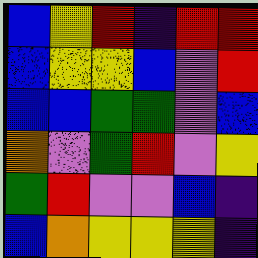[["blue", "yellow", "red", "indigo", "red", "red"], ["blue", "yellow", "yellow", "blue", "violet", "red"], ["blue", "blue", "green", "green", "violet", "blue"], ["orange", "violet", "green", "red", "violet", "yellow"], ["green", "red", "violet", "violet", "blue", "indigo"], ["blue", "orange", "yellow", "yellow", "yellow", "indigo"]]